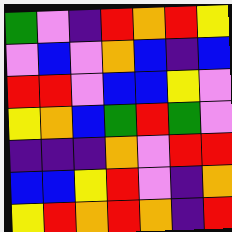[["green", "violet", "indigo", "red", "orange", "red", "yellow"], ["violet", "blue", "violet", "orange", "blue", "indigo", "blue"], ["red", "red", "violet", "blue", "blue", "yellow", "violet"], ["yellow", "orange", "blue", "green", "red", "green", "violet"], ["indigo", "indigo", "indigo", "orange", "violet", "red", "red"], ["blue", "blue", "yellow", "red", "violet", "indigo", "orange"], ["yellow", "red", "orange", "red", "orange", "indigo", "red"]]